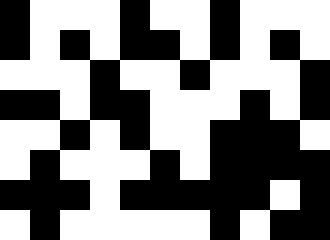[["black", "white", "white", "white", "black", "white", "white", "black", "white", "white", "white"], ["black", "white", "black", "white", "black", "black", "white", "black", "white", "black", "white"], ["white", "white", "white", "black", "white", "white", "black", "white", "white", "white", "black"], ["black", "black", "white", "black", "black", "white", "white", "white", "black", "white", "black"], ["white", "white", "black", "white", "black", "white", "white", "black", "black", "black", "white"], ["white", "black", "white", "white", "white", "black", "white", "black", "black", "black", "black"], ["black", "black", "black", "white", "black", "black", "black", "black", "black", "white", "black"], ["white", "black", "white", "white", "white", "white", "white", "black", "white", "black", "black"]]